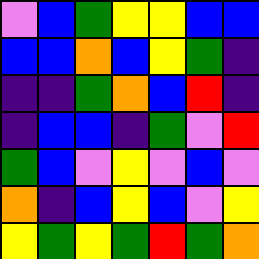[["violet", "blue", "green", "yellow", "yellow", "blue", "blue"], ["blue", "blue", "orange", "blue", "yellow", "green", "indigo"], ["indigo", "indigo", "green", "orange", "blue", "red", "indigo"], ["indigo", "blue", "blue", "indigo", "green", "violet", "red"], ["green", "blue", "violet", "yellow", "violet", "blue", "violet"], ["orange", "indigo", "blue", "yellow", "blue", "violet", "yellow"], ["yellow", "green", "yellow", "green", "red", "green", "orange"]]